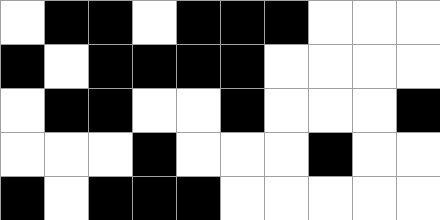[["white", "black", "black", "white", "black", "black", "black", "white", "white", "white"], ["black", "white", "black", "black", "black", "black", "white", "white", "white", "white"], ["white", "black", "black", "white", "white", "black", "white", "white", "white", "black"], ["white", "white", "white", "black", "white", "white", "white", "black", "white", "white"], ["black", "white", "black", "black", "black", "white", "white", "white", "white", "white"]]